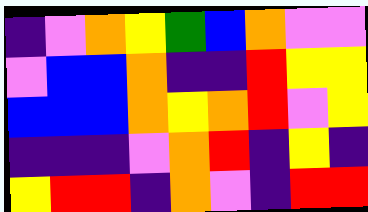[["indigo", "violet", "orange", "yellow", "green", "blue", "orange", "violet", "violet"], ["violet", "blue", "blue", "orange", "indigo", "indigo", "red", "yellow", "yellow"], ["blue", "blue", "blue", "orange", "yellow", "orange", "red", "violet", "yellow"], ["indigo", "indigo", "indigo", "violet", "orange", "red", "indigo", "yellow", "indigo"], ["yellow", "red", "red", "indigo", "orange", "violet", "indigo", "red", "red"]]